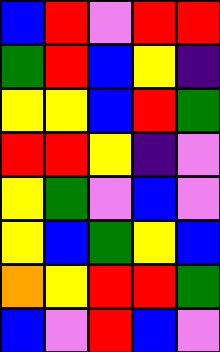[["blue", "red", "violet", "red", "red"], ["green", "red", "blue", "yellow", "indigo"], ["yellow", "yellow", "blue", "red", "green"], ["red", "red", "yellow", "indigo", "violet"], ["yellow", "green", "violet", "blue", "violet"], ["yellow", "blue", "green", "yellow", "blue"], ["orange", "yellow", "red", "red", "green"], ["blue", "violet", "red", "blue", "violet"]]